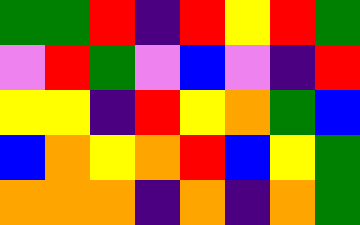[["green", "green", "red", "indigo", "red", "yellow", "red", "green"], ["violet", "red", "green", "violet", "blue", "violet", "indigo", "red"], ["yellow", "yellow", "indigo", "red", "yellow", "orange", "green", "blue"], ["blue", "orange", "yellow", "orange", "red", "blue", "yellow", "green"], ["orange", "orange", "orange", "indigo", "orange", "indigo", "orange", "green"]]